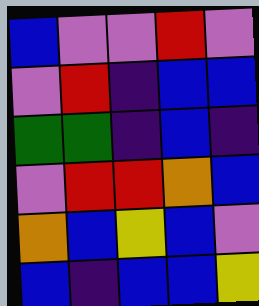[["blue", "violet", "violet", "red", "violet"], ["violet", "red", "indigo", "blue", "blue"], ["green", "green", "indigo", "blue", "indigo"], ["violet", "red", "red", "orange", "blue"], ["orange", "blue", "yellow", "blue", "violet"], ["blue", "indigo", "blue", "blue", "yellow"]]